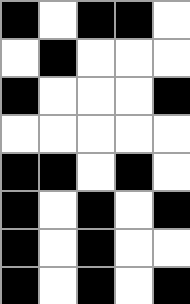[["black", "white", "black", "black", "white"], ["white", "black", "white", "white", "white"], ["black", "white", "white", "white", "black"], ["white", "white", "white", "white", "white"], ["black", "black", "white", "black", "white"], ["black", "white", "black", "white", "black"], ["black", "white", "black", "white", "white"], ["black", "white", "black", "white", "black"]]